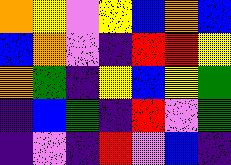[["orange", "yellow", "violet", "yellow", "blue", "orange", "blue"], ["blue", "orange", "violet", "indigo", "red", "red", "yellow"], ["orange", "green", "indigo", "yellow", "blue", "yellow", "green"], ["indigo", "blue", "green", "indigo", "red", "violet", "green"], ["indigo", "violet", "indigo", "red", "violet", "blue", "indigo"]]